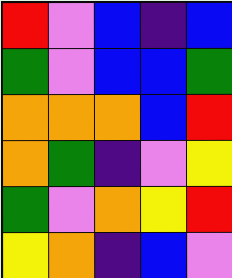[["red", "violet", "blue", "indigo", "blue"], ["green", "violet", "blue", "blue", "green"], ["orange", "orange", "orange", "blue", "red"], ["orange", "green", "indigo", "violet", "yellow"], ["green", "violet", "orange", "yellow", "red"], ["yellow", "orange", "indigo", "blue", "violet"]]